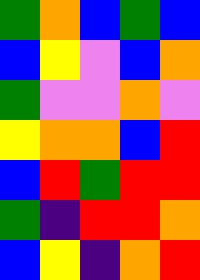[["green", "orange", "blue", "green", "blue"], ["blue", "yellow", "violet", "blue", "orange"], ["green", "violet", "violet", "orange", "violet"], ["yellow", "orange", "orange", "blue", "red"], ["blue", "red", "green", "red", "red"], ["green", "indigo", "red", "red", "orange"], ["blue", "yellow", "indigo", "orange", "red"]]